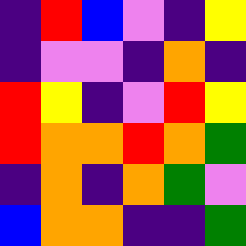[["indigo", "red", "blue", "violet", "indigo", "yellow"], ["indigo", "violet", "violet", "indigo", "orange", "indigo"], ["red", "yellow", "indigo", "violet", "red", "yellow"], ["red", "orange", "orange", "red", "orange", "green"], ["indigo", "orange", "indigo", "orange", "green", "violet"], ["blue", "orange", "orange", "indigo", "indigo", "green"]]